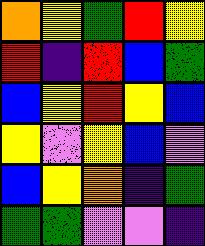[["orange", "yellow", "green", "red", "yellow"], ["red", "indigo", "red", "blue", "green"], ["blue", "yellow", "red", "yellow", "blue"], ["yellow", "violet", "yellow", "blue", "violet"], ["blue", "yellow", "orange", "indigo", "green"], ["green", "green", "violet", "violet", "indigo"]]